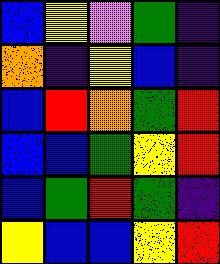[["blue", "yellow", "violet", "green", "indigo"], ["orange", "indigo", "yellow", "blue", "indigo"], ["blue", "red", "orange", "green", "red"], ["blue", "blue", "green", "yellow", "red"], ["blue", "green", "red", "green", "indigo"], ["yellow", "blue", "blue", "yellow", "red"]]